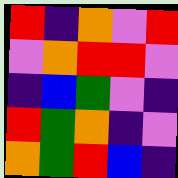[["red", "indigo", "orange", "violet", "red"], ["violet", "orange", "red", "red", "violet"], ["indigo", "blue", "green", "violet", "indigo"], ["red", "green", "orange", "indigo", "violet"], ["orange", "green", "red", "blue", "indigo"]]